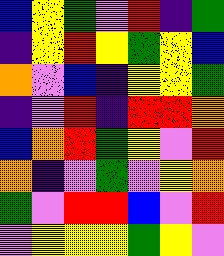[["blue", "yellow", "green", "violet", "red", "indigo", "green"], ["indigo", "yellow", "red", "yellow", "green", "yellow", "blue"], ["orange", "violet", "blue", "indigo", "yellow", "yellow", "green"], ["indigo", "violet", "red", "indigo", "red", "red", "orange"], ["blue", "orange", "red", "green", "yellow", "violet", "red"], ["orange", "indigo", "violet", "green", "violet", "yellow", "orange"], ["green", "violet", "red", "red", "blue", "violet", "red"], ["violet", "yellow", "yellow", "yellow", "green", "yellow", "violet"]]